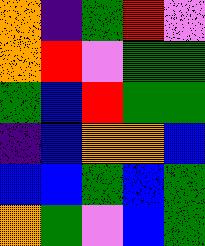[["orange", "indigo", "green", "red", "violet"], ["orange", "red", "violet", "green", "green"], ["green", "blue", "red", "green", "green"], ["indigo", "blue", "orange", "orange", "blue"], ["blue", "blue", "green", "blue", "green"], ["orange", "green", "violet", "blue", "green"]]